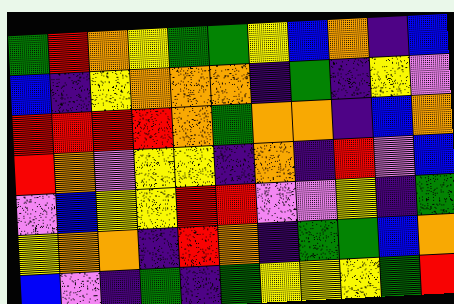[["green", "red", "orange", "yellow", "green", "green", "yellow", "blue", "orange", "indigo", "blue"], ["blue", "indigo", "yellow", "orange", "orange", "orange", "indigo", "green", "indigo", "yellow", "violet"], ["red", "red", "red", "red", "orange", "green", "orange", "orange", "indigo", "blue", "orange"], ["red", "orange", "violet", "yellow", "yellow", "indigo", "orange", "indigo", "red", "violet", "blue"], ["violet", "blue", "yellow", "yellow", "red", "red", "violet", "violet", "yellow", "indigo", "green"], ["yellow", "orange", "orange", "indigo", "red", "orange", "indigo", "green", "green", "blue", "orange"], ["blue", "violet", "indigo", "green", "indigo", "green", "yellow", "yellow", "yellow", "green", "red"]]